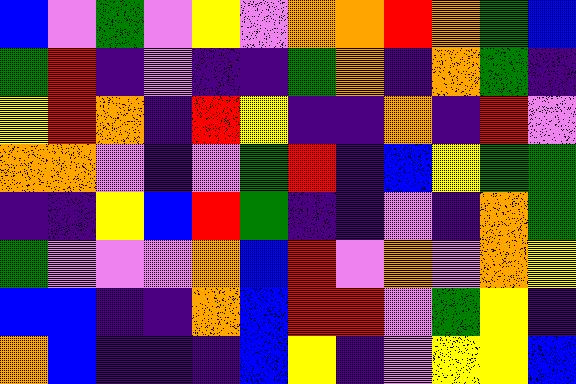[["blue", "violet", "green", "violet", "yellow", "violet", "orange", "orange", "red", "orange", "green", "blue"], ["green", "red", "indigo", "violet", "indigo", "indigo", "green", "orange", "indigo", "orange", "green", "indigo"], ["yellow", "red", "orange", "indigo", "red", "yellow", "indigo", "indigo", "orange", "indigo", "red", "violet"], ["orange", "orange", "violet", "indigo", "violet", "green", "red", "indigo", "blue", "yellow", "green", "green"], ["indigo", "indigo", "yellow", "blue", "red", "green", "indigo", "indigo", "violet", "indigo", "orange", "green"], ["green", "violet", "violet", "violet", "orange", "blue", "red", "violet", "orange", "violet", "orange", "yellow"], ["blue", "blue", "indigo", "indigo", "orange", "blue", "red", "red", "violet", "green", "yellow", "indigo"], ["orange", "blue", "indigo", "indigo", "indigo", "blue", "yellow", "indigo", "violet", "yellow", "yellow", "blue"]]